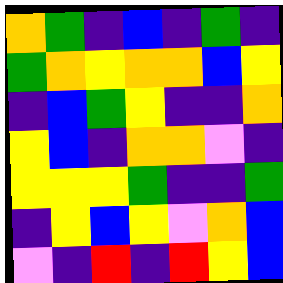[["orange", "green", "indigo", "blue", "indigo", "green", "indigo"], ["green", "orange", "yellow", "orange", "orange", "blue", "yellow"], ["indigo", "blue", "green", "yellow", "indigo", "indigo", "orange"], ["yellow", "blue", "indigo", "orange", "orange", "violet", "indigo"], ["yellow", "yellow", "yellow", "green", "indigo", "indigo", "green"], ["indigo", "yellow", "blue", "yellow", "violet", "orange", "blue"], ["violet", "indigo", "red", "indigo", "red", "yellow", "blue"]]